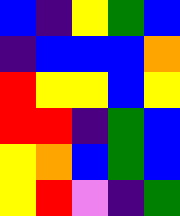[["blue", "indigo", "yellow", "green", "blue"], ["indigo", "blue", "blue", "blue", "orange"], ["red", "yellow", "yellow", "blue", "yellow"], ["red", "red", "indigo", "green", "blue"], ["yellow", "orange", "blue", "green", "blue"], ["yellow", "red", "violet", "indigo", "green"]]